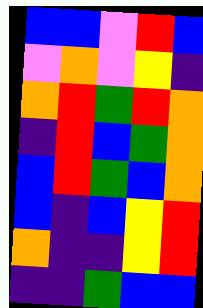[["blue", "blue", "violet", "red", "blue"], ["violet", "orange", "violet", "yellow", "indigo"], ["orange", "red", "green", "red", "orange"], ["indigo", "red", "blue", "green", "orange"], ["blue", "red", "green", "blue", "orange"], ["blue", "indigo", "blue", "yellow", "red"], ["orange", "indigo", "indigo", "yellow", "red"], ["indigo", "indigo", "green", "blue", "blue"]]